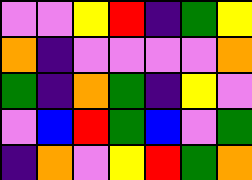[["violet", "violet", "yellow", "red", "indigo", "green", "yellow"], ["orange", "indigo", "violet", "violet", "violet", "violet", "orange"], ["green", "indigo", "orange", "green", "indigo", "yellow", "violet"], ["violet", "blue", "red", "green", "blue", "violet", "green"], ["indigo", "orange", "violet", "yellow", "red", "green", "orange"]]